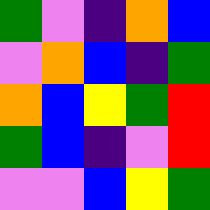[["green", "violet", "indigo", "orange", "blue"], ["violet", "orange", "blue", "indigo", "green"], ["orange", "blue", "yellow", "green", "red"], ["green", "blue", "indigo", "violet", "red"], ["violet", "violet", "blue", "yellow", "green"]]